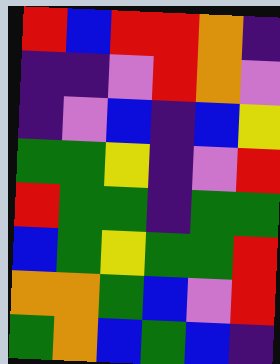[["red", "blue", "red", "red", "orange", "indigo"], ["indigo", "indigo", "violet", "red", "orange", "violet"], ["indigo", "violet", "blue", "indigo", "blue", "yellow"], ["green", "green", "yellow", "indigo", "violet", "red"], ["red", "green", "green", "indigo", "green", "green"], ["blue", "green", "yellow", "green", "green", "red"], ["orange", "orange", "green", "blue", "violet", "red"], ["green", "orange", "blue", "green", "blue", "indigo"]]